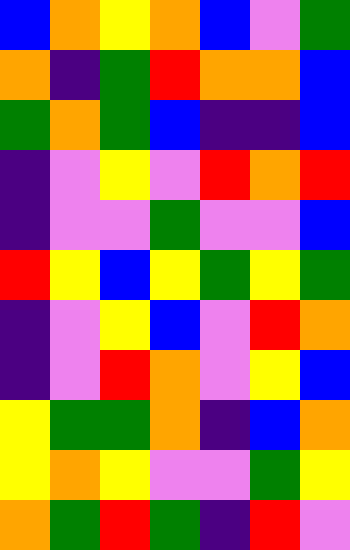[["blue", "orange", "yellow", "orange", "blue", "violet", "green"], ["orange", "indigo", "green", "red", "orange", "orange", "blue"], ["green", "orange", "green", "blue", "indigo", "indigo", "blue"], ["indigo", "violet", "yellow", "violet", "red", "orange", "red"], ["indigo", "violet", "violet", "green", "violet", "violet", "blue"], ["red", "yellow", "blue", "yellow", "green", "yellow", "green"], ["indigo", "violet", "yellow", "blue", "violet", "red", "orange"], ["indigo", "violet", "red", "orange", "violet", "yellow", "blue"], ["yellow", "green", "green", "orange", "indigo", "blue", "orange"], ["yellow", "orange", "yellow", "violet", "violet", "green", "yellow"], ["orange", "green", "red", "green", "indigo", "red", "violet"]]